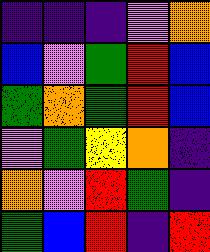[["indigo", "indigo", "indigo", "violet", "orange"], ["blue", "violet", "green", "red", "blue"], ["green", "orange", "green", "red", "blue"], ["violet", "green", "yellow", "orange", "indigo"], ["orange", "violet", "red", "green", "indigo"], ["green", "blue", "red", "indigo", "red"]]